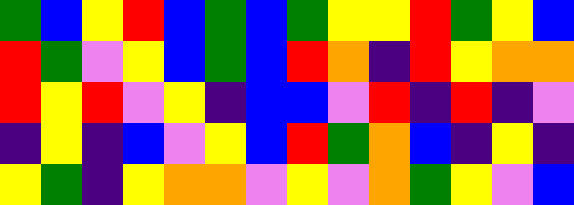[["green", "blue", "yellow", "red", "blue", "green", "blue", "green", "yellow", "yellow", "red", "green", "yellow", "blue"], ["red", "green", "violet", "yellow", "blue", "green", "blue", "red", "orange", "indigo", "red", "yellow", "orange", "orange"], ["red", "yellow", "red", "violet", "yellow", "indigo", "blue", "blue", "violet", "red", "indigo", "red", "indigo", "violet"], ["indigo", "yellow", "indigo", "blue", "violet", "yellow", "blue", "red", "green", "orange", "blue", "indigo", "yellow", "indigo"], ["yellow", "green", "indigo", "yellow", "orange", "orange", "violet", "yellow", "violet", "orange", "green", "yellow", "violet", "blue"]]